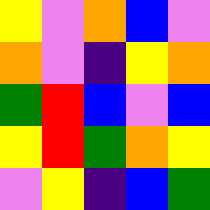[["yellow", "violet", "orange", "blue", "violet"], ["orange", "violet", "indigo", "yellow", "orange"], ["green", "red", "blue", "violet", "blue"], ["yellow", "red", "green", "orange", "yellow"], ["violet", "yellow", "indigo", "blue", "green"]]